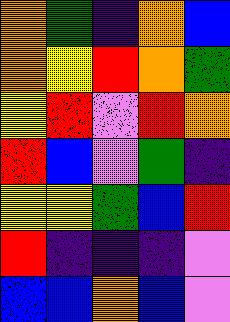[["orange", "green", "indigo", "orange", "blue"], ["orange", "yellow", "red", "orange", "green"], ["yellow", "red", "violet", "red", "orange"], ["red", "blue", "violet", "green", "indigo"], ["yellow", "yellow", "green", "blue", "red"], ["red", "indigo", "indigo", "indigo", "violet"], ["blue", "blue", "orange", "blue", "violet"]]